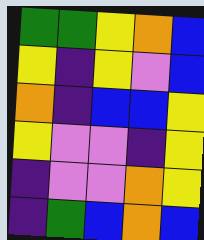[["green", "green", "yellow", "orange", "blue"], ["yellow", "indigo", "yellow", "violet", "blue"], ["orange", "indigo", "blue", "blue", "yellow"], ["yellow", "violet", "violet", "indigo", "yellow"], ["indigo", "violet", "violet", "orange", "yellow"], ["indigo", "green", "blue", "orange", "blue"]]